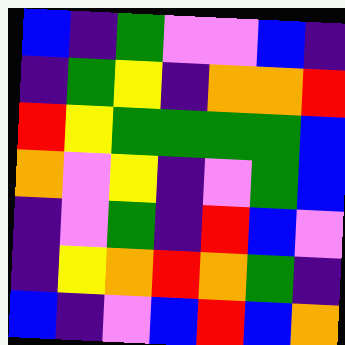[["blue", "indigo", "green", "violet", "violet", "blue", "indigo"], ["indigo", "green", "yellow", "indigo", "orange", "orange", "red"], ["red", "yellow", "green", "green", "green", "green", "blue"], ["orange", "violet", "yellow", "indigo", "violet", "green", "blue"], ["indigo", "violet", "green", "indigo", "red", "blue", "violet"], ["indigo", "yellow", "orange", "red", "orange", "green", "indigo"], ["blue", "indigo", "violet", "blue", "red", "blue", "orange"]]